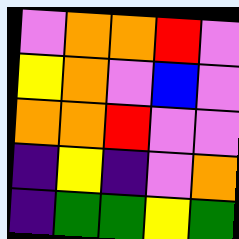[["violet", "orange", "orange", "red", "violet"], ["yellow", "orange", "violet", "blue", "violet"], ["orange", "orange", "red", "violet", "violet"], ["indigo", "yellow", "indigo", "violet", "orange"], ["indigo", "green", "green", "yellow", "green"]]